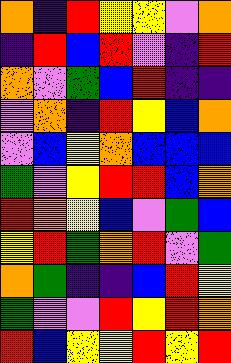[["orange", "indigo", "red", "yellow", "yellow", "violet", "orange"], ["indigo", "red", "blue", "red", "violet", "indigo", "red"], ["orange", "violet", "green", "blue", "red", "indigo", "indigo"], ["violet", "orange", "indigo", "red", "yellow", "blue", "orange"], ["violet", "blue", "yellow", "orange", "blue", "blue", "blue"], ["green", "violet", "yellow", "red", "red", "blue", "orange"], ["red", "orange", "yellow", "blue", "violet", "green", "blue"], ["yellow", "red", "green", "orange", "red", "violet", "green"], ["orange", "green", "indigo", "indigo", "blue", "red", "yellow"], ["green", "violet", "violet", "red", "yellow", "red", "orange"], ["red", "blue", "yellow", "yellow", "red", "yellow", "red"]]